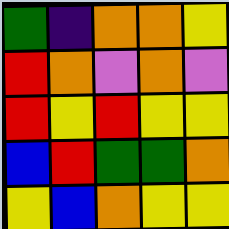[["green", "indigo", "orange", "orange", "yellow"], ["red", "orange", "violet", "orange", "violet"], ["red", "yellow", "red", "yellow", "yellow"], ["blue", "red", "green", "green", "orange"], ["yellow", "blue", "orange", "yellow", "yellow"]]